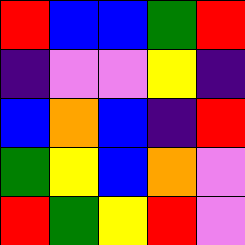[["red", "blue", "blue", "green", "red"], ["indigo", "violet", "violet", "yellow", "indigo"], ["blue", "orange", "blue", "indigo", "red"], ["green", "yellow", "blue", "orange", "violet"], ["red", "green", "yellow", "red", "violet"]]